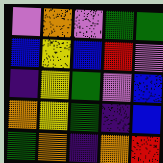[["violet", "orange", "violet", "green", "green"], ["blue", "yellow", "blue", "red", "violet"], ["indigo", "yellow", "green", "violet", "blue"], ["orange", "yellow", "green", "indigo", "blue"], ["green", "orange", "indigo", "orange", "red"]]